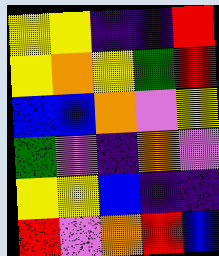[["yellow", "yellow", "indigo", "indigo", "red"], ["yellow", "orange", "yellow", "green", "red"], ["blue", "blue", "orange", "violet", "yellow"], ["green", "violet", "indigo", "orange", "violet"], ["yellow", "yellow", "blue", "indigo", "indigo"], ["red", "violet", "orange", "red", "blue"]]